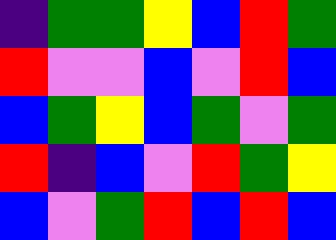[["indigo", "green", "green", "yellow", "blue", "red", "green"], ["red", "violet", "violet", "blue", "violet", "red", "blue"], ["blue", "green", "yellow", "blue", "green", "violet", "green"], ["red", "indigo", "blue", "violet", "red", "green", "yellow"], ["blue", "violet", "green", "red", "blue", "red", "blue"]]